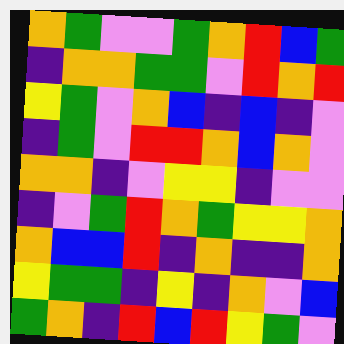[["orange", "green", "violet", "violet", "green", "orange", "red", "blue", "green"], ["indigo", "orange", "orange", "green", "green", "violet", "red", "orange", "red"], ["yellow", "green", "violet", "orange", "blue", "indigo", "blue", "indigo", "violet"], ["indigo", "green", "violet", "red", "red", "orange", "blue", "orange", "violet"], ["orange", "orange", "indigo", "violet", "yellow", "yellow", "indigo", "violet", "violet"], ["indigo", "violet", "green", "red", "orange", "green", "yellow", "yellow", "orange"], ["orange", "blue", "blue", "red", "indigo", "orange", "indigo", "indigo", "orange"], ["yellow", "green", "green", "indigo", "yellow", "indigo", "orange", "violet", "blue"], ["green", "orange", "indigo", "red", "blue", "red", "yellow", "green", "violet"]]